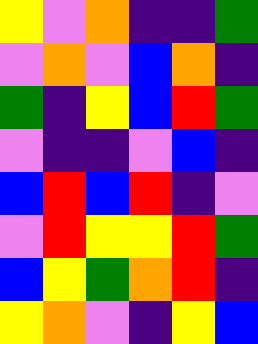[["yellow", "violet", "orange", "indigo", "indigo", "green"], ["violet", "orange", "violet", "blue", "orange", "indigo"], ["green", "indigo", "yellow", "blue", "red", "green"], ["violet", "indigo", "indigo", "violet", "blue", "indigo"], ["blue", "red", "blue", "red", "indigo", "violet"], ["violet", "red", "yellow", "yellow", "red", "green"], ["blue", "yellow", "green", "orange", "red", "indigo"], ["yellow", "orange", "violet", "indigo", "yellow", "blue"]]